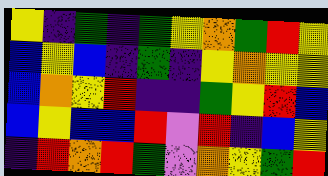[["yellow", "indigo", "green", "indigo", "green", "yellow", "orange", "green", "red", "yellow"], ["blue", "yellow", "blue", "indigo", "green", "indigo", "yellow", "orange", "yellow", "yellow"], ["blue", "orange", "yellow", "red", "indigo", "indigo", "green", "yellow", "red", "blue"], ["blue", "yellow", "blue", "blue", "red", "violet", "red", "indigo", "blue", "yellow"], ["indigo", "red", "orange", "red", "green", "violet", "orange", "yellow", "green", "red"]]